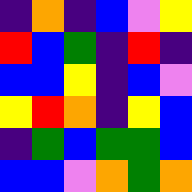[["indigo", "orange", "indigo", "blue", "violet", "yellow"], ["red", "blue", "green", "indigo", "red", "indigo"], ["blue", "blue", "yellow", "indigo", "blue", "violet"], ["yellow", "red", "orange", "indigo", "yellow", "blue"], ["indigo", "green", "blue", "green", "green", "blue"], ["blue", "blue", "violet", "orange", "green", "orange"]]